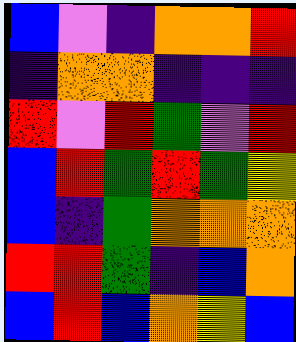[["blue", "violet", "indigo", "orange", "orange", "red"], ["indigo", "orange", "orange", "indigo", "indigo", "indigo"], ["red", "violet", "red", "green", "violet", "red"], ["blue", "red", "green", "red", "green", "yellow"], ["blue", "indigo", "green", "orange", "orange", "orange"], ["red", "red", "green", "indigo", "blue", "orange"], ["blue", "red", "blue", "orange", "yellow", "blue"]]